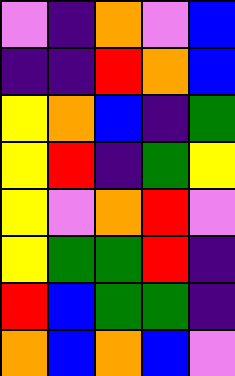[["violet", "indigo", "orange", "violet", "blue"], ["indigo", "indigo", "red", "orange", "blue"], ["yellow", "orange", "blue", "indigo", "green"], ["yellow", "red", "indigo", "green", "yellow"], ["yellow", "violet", "orange", "red", "violet"], ["yellow", "green", "green", "red", "indigo"], ["red", "blue", "green", "green", "indigo"], ["orange", "blue", "orange", "blue", "violet"]]